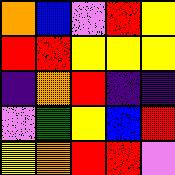[["orange", "blue", "violet", "red", "yellow"], ["red", "red", "yellow", "yellow", "yellow"], ["indigo", "orange", "red", "indigo", "indigo"], ["violet", "green", "yellow", "blue", "red"], ["yellow", "orange", "red", "red", "violet"]]